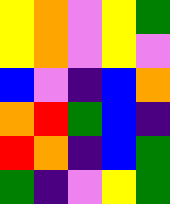[["yellow", "orange", "violet", "yellow", "green"], ["yellow", "orange", "violet", "yellow", "violet"], ["blue", "violet", "indigo", "blue", "orange"], ["orange", "red", "green", "blue", "indigo"], ["red", "orange", "indigo", "blue", "green"], ["green", "indigo", "violet", "yellow", "green"]]